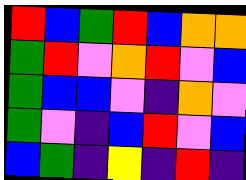[["red", "blue", "green", "red", "blue", "orange", "orange"], ["green", "red", "violet", "orange", "red", "violet", "blue"], ["green", "blue", "blue", "violet", "indigo", "orange", "violet"], ["green", "violet", "indigo", "blue", "red", "violet", "blue"], ["blue", "green", "indigo", "yellow", "indigo", "red", "indigo"]]